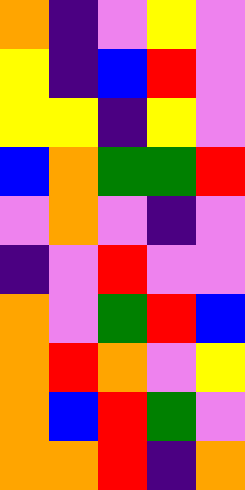[["orange", "indigo", "violet", "yellow", "violet"], ["yellow", "indigo", "blue", "red", "violet"], ["yellow", "yellow", "indigo", "yellow", "violet"], ["blue", "orange", "green", "green", "red"], ["violet", "orange", "violet", "indigo", "violet"], ["indigo", "violet", "red", "violet", "violet"], ["orange", "violet", "green", "red", "blue"], ["orange", "red", "orange", "violet", "yellow"], ["orange", "blue", "red", "green", "violet"], ["orange", "orange", "red", "indigo", "orange"]]